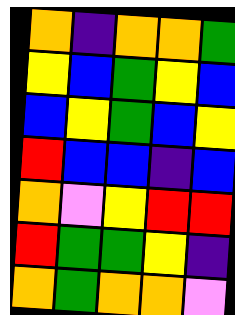[["orange", "indigo", "orange", "orange", "green"], ["yellow", "blue", "green", "yellow", "blue"], ["blue", "yellow", "green", "blue", "yellow"], ["red", "blue", "blue", "indigo", "blue"], ["orange", "violet", "yellow", "red", "red"], ["red", "green", "green", "yellow", "indigo"], ["orange", "green", "orange", "orange", "violet"]]